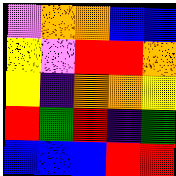[["violet", "orange", "orange", "blue", "blue"], ["yellow", "violet", "red", "red", "orange"], ["yellow", "indigo", "orange", "orange", "yellow"], ["red", "green", "red", "indigo", "green"], ["blue", "blue", "blue", "red", "red"]]